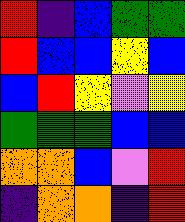[["red", "indigo", "blue", "green", "green"], ["red", "blue", "blue", "yellow", "blue"], ["blue", "red", "yellow", "violet", "yellow"], ["green", "green", "green", "blue", "blue"], ["orange", "orange", "blue", "violet", "red"], ["indigo", "orange", "orange", "indigo", "red"]]